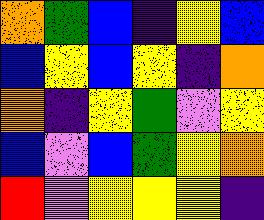[["orange", "green", "blue", "indigo", "yellow", "blue"], ["blue", "yellow", "blue", "yellow", "indigo", "orange"], ["orange", "indigo", "yellow", "green", "violet", "yellow"], ["blue", "violet", "blue", "green", "yellow", "orange"], ["red", "violet", "yellow", "yellow", "yellow", "indigo"]]